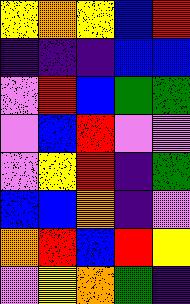[["yellow", "orange", "yellow", "blue", "red"], ["indigo", "indigo", "indigo", "blue", "blue"], ["violet", "red", "blue", "green", "green"], ["violet", "blue", "red", "violet", "violet"], ["violet", "yellow", "red", "indigo", "green"], ["blue", "blue", "orange", "indigo", "violet"], ["orange", "red", "blue", "red", "yellow"], ["violet", "yellow", "orange", "green", "indigo"]]